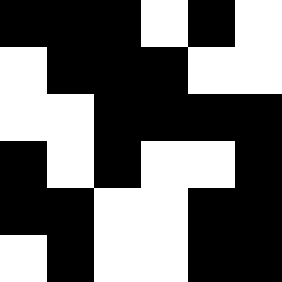[["black", "black", "black", "white", "black", "white"], ["white", "black", "black", "black", "white", "white"], ["white", "white", "black", "black", "black", "black"], ["black", "white", "black", "white", "white", "black"], ["black", "black", "white", "white", "black", "black"], ["white", "black", "white", "white", "black", "black"]]